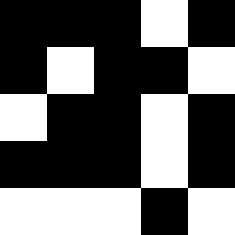[["black", "black", "black", "white", "black"], ["black", "white", "black", "black", "white"], ["white", "black", "black", "white", "black"], ["black", "black", "black", "white", "black"], ["white", "white", "white", "black", "white"]]